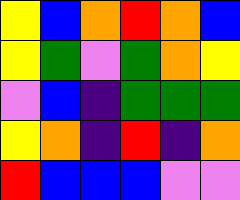[["yellow", "blue", "orange", "red", "orange", "blue"], ["yellow", "green", "violet", "green", "orange", "yellow"], ["violet", "blue", "indigo", "green", "green", "green"], ["yellow", "orange", "indigo", "red", "indigo", "orange"], ["red", "blue", "blue", "blue", "violet", "violet"]]